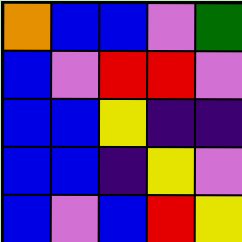[["orange", "blue", "blue", "violet", "green"], ["blue", "violet", "red", "red", "violet"], ["blue", "blue", "yellow", "indigo", "indigo"], ["blue", "blue", "indigo", "yellow", "violet"], ["blue", "violet", "blue", "red", "yellow"]]